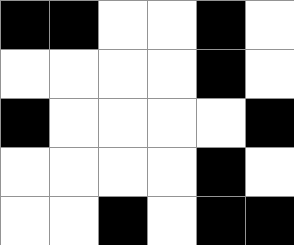[["black", "black", "white", "white", "black", "white"], ["white", "white", "white", "white", "black", "white"], ["black", "white", "white", "white", "white", "black"], ["white", "white", "white", "white", "black", "white"], ["white", "white", "black", "white", "black", "black"]]